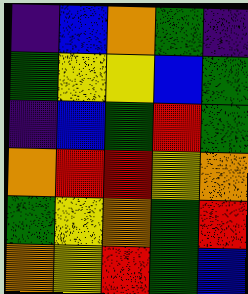[["indigo", "blue", "orange", "green", "indigo"], ["green", "yellow", "yellow", "blue", "green"], ["indigo", "blue", "green", "red", "green"], ["orange", "red", "red", "yellow", "orange"], ["green", "yellow", "orange", "green", "red"], ["orange", "yellow", "red", "green", "blue"]]